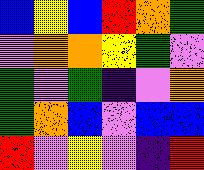[["blue", "yellow", "blue", "red", "orange", "green"], ["violet", "orange", "orange", "yellow", "green", "violet"], ["green", "violet", "green", "indigo", "violet", "orange"], ["green", "orange", "blue", "violet", "blue", "blue"], ["red", "violet", "yellow", "violet", "indigo", "red"]]